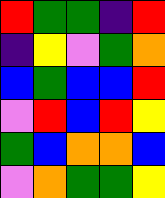[["red", "green", "green", "indigo", "red"], ["indigo", "yellow", "violet", "green", "orange"], ["blue", "green", "blue", "blue", "red"], ["violet", "red", "blue", "red", "yellow"], ["green", "blue", "orange", "orange", "blue"], ["violet", "orange", "green", "green", "yellow"]]